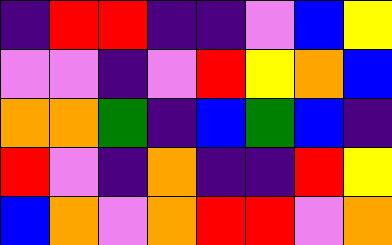[["indigo", "red", "red", "indigo", "indigo", "violet", "blue", "yellow"], ["violet", "violet", "indigo", "violet", "red", "yellow", "orange", "blue"], ["orange", "orange", "green", "indigo", "blue", "green", "blue", "indigo"], ["red", "violet", "indigo", "orange", "indigo", "indigo", "red", "yellow"], ["blue", "orange", "violet", "orange", "red", "red", "violet", "orange"]]